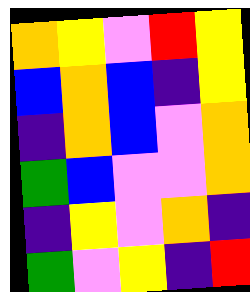[["orange", "yellow", "violet", "red", "yellow"], ["blue", "orange", "blue", "indigo", "yellow"], ["indigo", "orange", "blue", "violet", "orange"], ["green", "blue", "violet", "violet", "orange"], ["indigo", "yellow", "violet", "orange", "indigo"], ["green", "violet", "yellow", "indigo", "red"]]